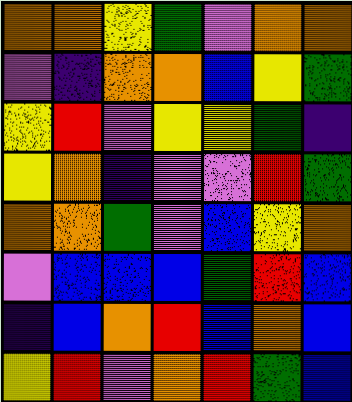[["orange", "orange", "yellow", "green", "violet", "orange", "orange"], ["violet", "indigo", "orange", "orange", "blue", "yellow", "green"], ["yellow", "red", "violet", "yellow", "yellow", "green", "indigo"], ["yellow", "orange", "indigo", "violet", "violet", "red", "green"], ["orange", "orange", "green", "violet", "blue", "yellow", "orange"], ["violet", "blue", "blue", "blue", "green", "red", "blue"], ["indigo", "blue", "orange", "red", "blue", "orange", "blue"], ["yellow", "red", "violet", "orange", "red", "green", "blue"]]